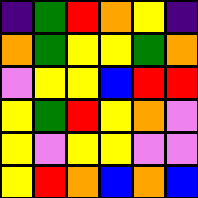[["indigo", "green", "red", "orange", "yellow", "indigo"], ["orange", "green", "yellow", "yellow", "green", "orange"], ["violet", "yellow", "yellow", "blue", "red", "red"], ["yellow", "green", "red", "yellow", "orange", "violet"], ["yellow", "violet", "yellow", "yellow", "violet", "violet"], ["yellow", "red", "orange", "blue", "orange", "blue"]]